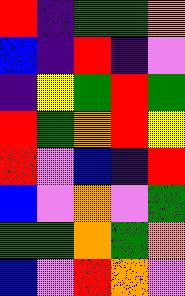[["red", "indigo", "green", "green", "orange"], ["blue", "indigo", "red", "indigo", "violet"], ["indigo", "yellow", "green", "red", "green"], ["red", "green", "orange", "red", "yellow"], ["red", "violet", "blue", "indigo", "red"], ["blue", "violet", "orange", "violet", "green"], ["green", "green", "orange", "green", "orange"], ["blue", "violet", "red", "orange", "violet"]]